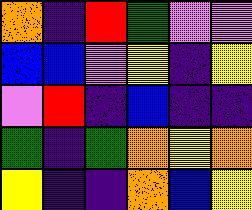[["orange", "indigo", "red", "green", "violet", "violet"], ["blue", "blue", "violet", "yellow", "indigo", "yellow"], ["violet", "red", "indigo", "blue", "indigo", "indigo"], ["green", "indigo", "green", "orange", "yellow", "orange"], ["yellow", "indigo", "indigo", "orange", "blue", "yellow"]]